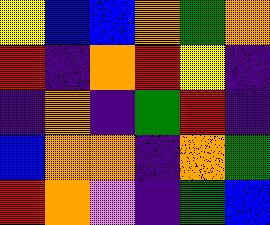[["yellow", "blue", "blue", "orange", "green", "orange"], ["red", "indigo", "orange", "red", "yellow", "indigo"], ["indigo", "orange", "indigo", "green", "red", "indigo"], ["blue", "orange", "orange", "indigo", "orange", "green"], ["red", "orange", "violet", "indigo", "green", "blue"]]